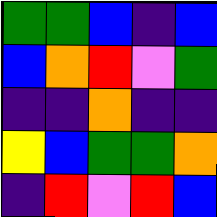[["green", "green", "blue", "indigo", "blue"], ["blue", "orange", "red", "violet", "green"], ["indigo", "indigo", "orange", "indigo", "indigo"], ["yellow", "blue", "green", "green", "orange"], ["indigo", "red", "violet", "red", "blue"]]